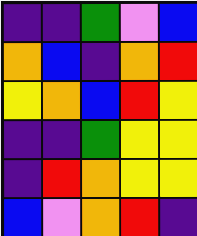[["indigo", "indigo", "green", "violet", "blue"], ["orange", "blue", "indigo", "orange", "red"], ["yellow", "orange", "blue", "red", "yellow"], ["indigo", "indigo", "green", "yellow", "yellow"], ["indigo", "red", "orange", "yellow", "yellow"], ["blue", "violet", "orange", "red", "indigo"]]